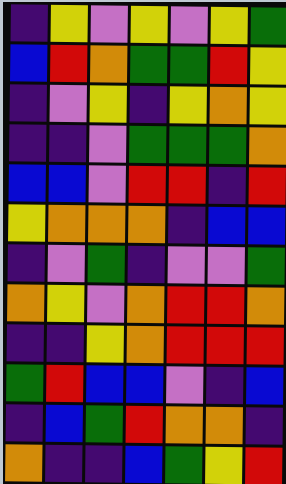[["indigo", "yellow", "violet", "yellow", "violet", "yellow", "green"], ["blue", "red", "orange", "green", "green", "red", "yellow"], ["indigo", "violet", "yellow", "indigo", "yellow", "orange", "yellow"], ["indigo", "indigo", "violet", "green", "green", "green", "orange"], ["blue", "blue", "violet", "red", "red", "indigo", "red"], ["yellow", "orange", "orange", "orange", "indigo", "blue", "blue"], ["indigo", "violet", "green", "indigo", "violet", "violet", "green"], ["orange", "yellow", "violet", "orange", "red", "red", "orange"], ["indigo", "indigo", "yellow", "orange", "red", "red", "red"], ["green", "red", "blue", "blue", "violet", "indigo", "blue"], ["indigo", "blue", "green", "red", "orange", "orange", "indigo"], ["orange", "indigo", "indigo", "blue", "green", "yellow", "red"]]